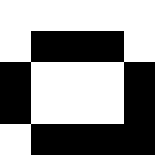[["white", "white", "white", "white", "white"], ["white", "black", "black", "black", "white"], ["black", "white", "white", "white", "black"], ["black", "white", "white", "white", "black"], ["white", "black", "black", "black", "black"]]